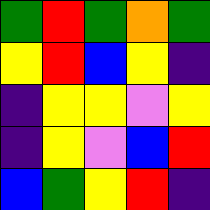[["green", "red", "green", "orange", "green"], ["yellow", "red", "blue", "yellow", "indigo"], ["indigo", "yellow", "yellow", "violet", "yellow"], ["indigo", "yellow", "violet", "blue", "red"], ["blue", "green", "yellow", "red", "indigo"]]